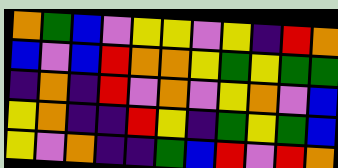[["orange", "green", "blue", "violet", "yellow", "yellow", "violet", "yellow", "indigo", "red", "orange"], ["blue", "violet", "blue", "red", "orange", "orange", "yellow", "green", "yellow", "green", "green"], ["indigo", "orange", "indigo", "red", "violet", "orange", "violet", "yellow", "orange", "violet", "blue"], ["yellow", "orange", "indigo", "indigo", "red", "yellow", "indigo", "green", "yellow", "green", "blue"], ["yellow", "violet", "orange", "indigo", "indigo", "green", "blue", "red", "violet", "red", "orange"]]